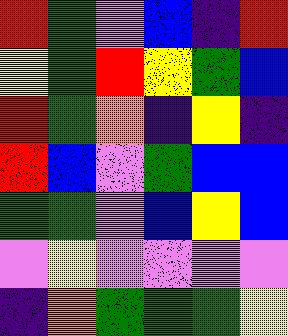[["red", "green", "violet", "blue", "indigo", "red"], ["yellow", "green", "red", "yellow", "green", "blue"], ["red", "green", "orange", "indigo", "yellow", "indigo"], ["red", "blue", "violet", "green", "blue", "blue"], ["green", "green", "violet", "blue", "yellow", "blue"], ["violet", "yellow", "violet", "violet", "violet", "violet"], ["indigo", "orange", "green", "green", "green", "yellow"]]